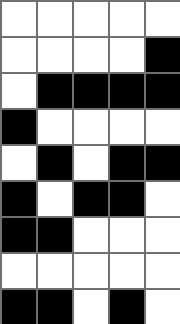[["white", "white", "white", "white", "white"], ["white", "white", "white", "white", "black"], ["white", "black", "black", "black", "black"], ["black", "white", "white", "white", "white"], ["white", "black", "white", "black", "black"], ["black", "white", "black", "black", "white"], ["black", "black", "white", "white", "white"], ["white", "white", "white", "white", "white"], ["black", "black", "white", "black", "white"]]